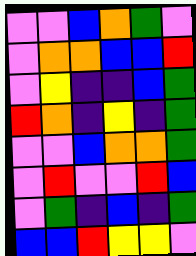[["violet", "violet", "blue", "orange", "green", "violet"], ["violet", "orange", "orange", "blue", "blue", "red"], ["violet", "yellow", "indigo", "indigo", "blue", "green"], ["red", "orange", "indigo", "yellow", "indigo", "green"], ["violet", "violet", "blue", "orange", "orange", "green"], ["violet", "red", "violet", "violet", "red", "blue"], ["violet", "green", "indigo", "blue", "indigo", "green"], ["blue", "blue", "red", "yellow", "yellow", "violet"]]